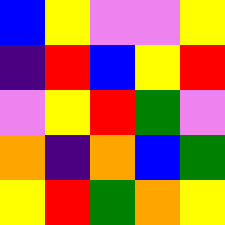[["blue", "yellow", "violet", "violet", "yellow"], ["indigo", "red", "blue", "yellow", "red"], ["violet", "yellow", "red", "green", "violet"], ["orange", "indigo", "orange", "blue", "green"], ["yellow", "red", "green", "orange", "yellow"]]